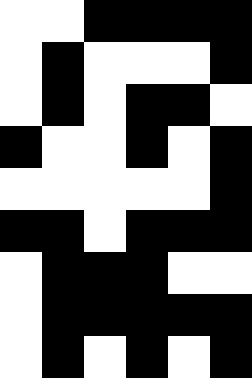[["white", "white", "black", "black", "black", "black"], ["white", "black", "white", "white", "white", "black"], ["white", "black", "white", "black", "black", "white"], ["black", "white", "white", "black", "white", "black"], ["white", "white", "white", "white", "white", "black"], ["black", "black", "white", "black", "black", "black"], ["white", "black", "black", "black", "white", "white"], ["white", "black", "black", "black", "black", "black"], ["white", "black", "white", "black", "white", "black"]]